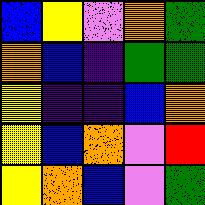[["blue", "yellow", "violet", "orange", "green"], ["orange", "blue", "indigo", "green", "green"], ["yellow", "indigo", "indigo", "blue", "orange"], ["yellow", "blue", "orange", "violet", "red"], ["yellow", "orange", "blue", "violet", "green"]]